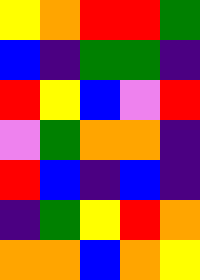[["yellow", "orange", "red", "red", "green"], ["blue", "indigo", "green", "green", "indigo"], ["red", "yellow", "blue", "violet", "red"], ["violet", "green", "orange", "orange", "indigo"], ["red", "blue", "indigo", "blue", "indigo"], ["indigo", "green", "yellow", "red", "orange"], ["orange", "orange", "blue", "orange", "yellow"]]